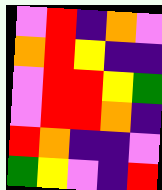[["violet", "red", "indigo", "orange", "violet"], ["orange", "red", "yellow", "indigo", "indigo"], ["violet", "red", "red", "yellow", "green"], ["violet", "red", "red", "orange", "indigo"], ["red", "orange", "indigo", "indigo", "violet"], ["green", "yellow", "violet", "indigo", "red"]]